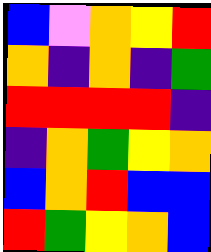[["blue", "violet", "orange", "yellow", "red"], ["orange", "indigo", "orange", "indigo", "green"], ["red", "red", "red", "red", "indigo"], ["indigo", "orange", "green", "yellow", "orange"], ["blue", "orange", "red", "blue", "blue"], ["red", "green", "yellow", "orange", "blue"]]